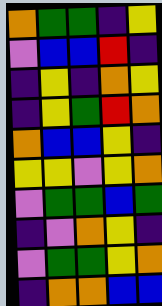[["orange", "green", "green", "indigo", "yellow"], ["violet", "blue", "blue", "red", "indigo"], ["indigo", "yellow", "indigo", "orange", "yellow"], ["indigo", "yellow", "green", "red", "orange"], ["orange", "blue", "blue", "yellow", "indigo"], ["yellow", "yellow", "violet", "yellow", "orange"], ["violet", "green", "green", "blue", "green"], ["indigo", "violet", "orange", "yellow", "indigo"], ["violet", "green", "green", "yellow", "orange"], ["indigo", "orange", "orange", "blue", "blue"]]